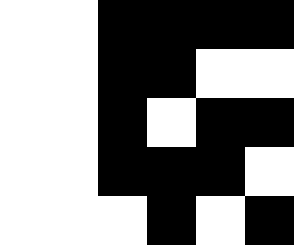[["white", "white", "black", "black", "black", "black"], ["white", "white", "black", "black", "white", "white"], ["white", "white", "black", "white", "black", "black"], ["white", "white", "black", "black", "black", "white"], ["white", "white", "white", "black", "white", "black"]]